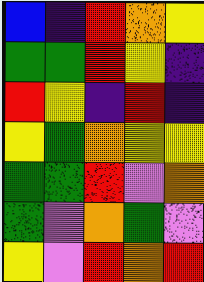[["blue", "indigo", "red", "orange", "yellow"], ["green", "green", "red", "yellow", "indigo"], ["red", "yellow", "indigo", "red", "indigo"], ["yellow", "green", "orange", "yellow", "yellow"], ["green", "green", "red", "violet", "orange"], ["green", "violet", "orange", "green", "violet"], ["yellow", "violet", "red", "orange", "red"]]